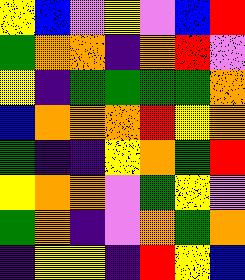[["yellow", "blue", "violet", "yellow", "violet", "blue", "red"], ["green", "orange", "orange", "indigo", "orange", "red", "violet"], ["yellow", "indigo", "green", "green", "green", "green", "orange"], ["blue", "orange", "orange", "orange", "red", "yellow", "orange"], ["green", "indigo", "indigo", "yellow", "orange", "green", "red"], ["yellow", "orange", "orange", "violet", "green", "yellow", "violet"], ["green", "orange", "indigo", "violet", "orange", "green", "orange"], ["indigo", "yellow", "yellow", "indigo", "red", "yellow", "blue"]]